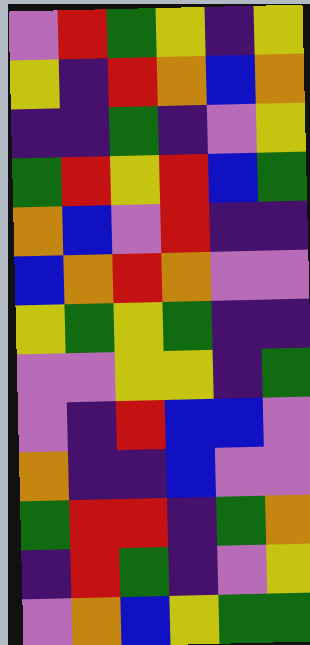[["violet", "red", "green", "yellow", "indigo", "yellow"], ["yellow", "indigo", "red", "orange", "blue", "orange"], ["indigo", "indigo", "green", "indigo", "violet", "yellow"], ["green", "red", "yellow", "red", "blue", "green"], ["orange", "blue", "violet", "red", "indigo", "indigo"], ["blue", "orange", "red", "orange", "violet", "violet"], ["yellow", "green", "yellow", "green", "indigo", "indigo"], ["violet", "violet", "yellow", "yellow", "indigo", "green"], ["violet", "indigo", "red", "blue", "blue", "violet"], ["orange", "indigo", "indigo", "blue", "violet", "violet"], ["green", "red", "red", "indigo", "green", "orange"], ["indigo", "red", "green", "indigo", "violet", "yellow"], ["violet", "orange", "blue", "yellow", "green", "green"]]